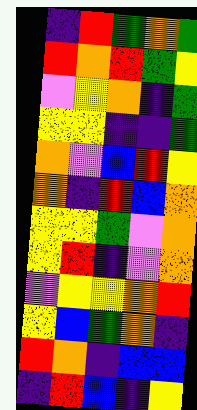[["indigo", "red", "green", "orange", "green"], ["red", "orange", "red", "green", "yellow"], ["violet", "yellow", "orange", "indigo", "green"], ["yellow", "yellow", "indigo", "indigo", "green"], ["orange", "violet", "blue", "red", "yellow"], ["orange", "indigo", "red", "blue", "orange"], ["yellow", "yellow", "green", "violet", "orange"], ["yellow", "red", "indigo", "violet", "orange"], ["violet", "yellow", "yellow", "orange", "red"], ["yellow", "blue", "green", "orange", "indigo"], ["red", "orange", "indigo", "blue", "blue"], ["indigo", "red", "blue", "indigo", "yellow"]]